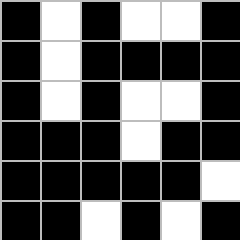[["black", "white", "black", "white", "white", "black"], ["black", "white", "black", "black", "black", "black"], ["black", "white", "black", "white", "white", "black"], ["black", "black", "black", "white", "black", "black"], ["black", "black", "black", "black", "black", "white"], ["black", "black", "white", "black", "white", "black"]]